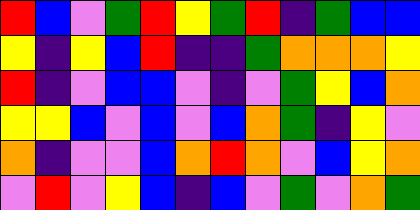[["red", "blue", "violet", "green", "red", "yellow", "green", "red", "indigo", "green", "blue", "blue"], ["yellow", "indigo", "yellow", "blue", "red", "indigo", "indigo", "green", "orange", "orange", "orange", "yellow"], ["red", "indigo", "violet", "blue", "blue", "violet", "indigo", "violet", "green", "yellow", "blue", "orange"], ["yellow", "yellow", "blue", "violet", "blue", "violet", "blue", "orange", "green", "indigo", "yellow", "violet"], ["orange", "indigo", "violet", "violet", "blue", "orange", "red", "orange", "violet", "blue", "yellow", "orange"], ["violet", "red", "violet", "yellow", "blue", "indigo", "blue", "violet", "green", "violet", "orange", "green"]]